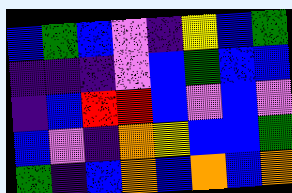[["blue", "green", "blue", "violet", "indigo", "yellow", "blue", "green"], ["indigo", "indigo", "indigo", "violet", "blue", "green", "blue", "blue"], ["indigo", "blue", "red", "red", "blue", "violet", "blue", "violet"], ["blue", "violet", "indigo", "orange", "yellow", "blue", "blue", "green"], ["green", "indigo", "blue", "orange", "blue", "orange", "blue", "orange"]]